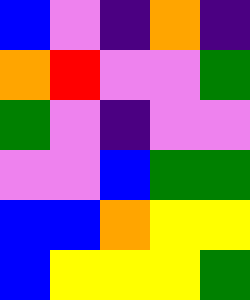[["blue", "violet", "indigo", "orange", "indigo"], ["orange", "red", "violet", "violet", "green"], ["green", "violet", "indigo", "violet", "violet"], ["violet", "violet", "blue", "green", "green"], ["blue", "blue", "orange", "yellow", "yellow"], ["blue", "yellow", "yellow", "yellow", "green"]]